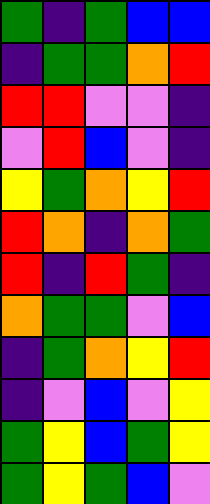[["green", "indigo", "green", "blue", "blue"], ["indigo", "green", "green", "orange", "red"], ["red", "red", "violet", "violet", "indigo"], ["violet", "red", "blue", "violet", "indigo"], ["yellow", "green", "orange", "yellow", "red"], ["red", "orange", "indigo", "orange", "green"], ["red", "indigo", "red", "green", "indigo"], ["orange", "green", "green", "violet", "blue"], ["indigo", "green", "orange", "yellow", "red"], ["indigo", "violet", "blue", "violet", "yellow"], ["green", "yellow", "blue", "green", "yellow"], ["green", "yellow", "green", "blue", "violet"]]